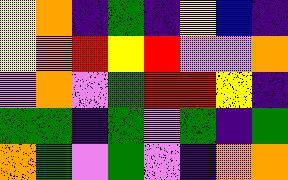[["yellow", "orange", "indigo", "green", "indigo", "yellow", "blue", "indigo"], ["yellow", "orange", "red", "yellow", "red", "violet", "violet", "orange"], ["violet", "orange", "violet", "green", "red", "red", "yellow", "indigo"], ["green", "green", "indigo", "green", "violet", "green", "indigo", "green"], ["orange", "green", "violet", "green", "violet", "indigo", "orange", "orange"]]